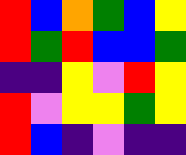[["red", "blue", "orange", "green", "blue", "yellow"], ["red", "green", "red", "blue", "blue", "green"], ["indigo", "indigo", "yellow", "violet", "red", "yellow"], ["red", "violet", "yellow", "yellow", "green", "yellow"], ["red", "blue", "indigo", "violet", "indigo", "indigo"]]